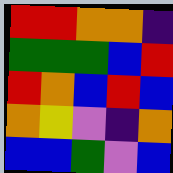[["red", "red", "orange", "orange", "indigo"], ["green", "green", "green", "blue", "red"], ["red", "orange", "blue", "red", "blue"], ["orange", "yellow", "violet", "indigo", "orange"], ["blue", "blue", "green", "violet", "blue"]]